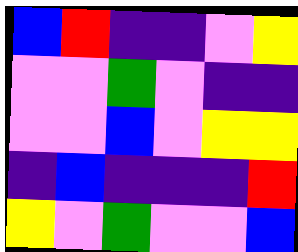[["blue", "red", "indigo", "indigo", "violet", "yellow"], ["violet", "violet", "green", "violet", "indigo", "indigo"], ["violet", "violet", "blue", "violet", "yellow", "yellow"], ["indigo", "blue", "indigo", "indigo", "indigo", "red"], ["yellow", "violet", "green", "violet", "violet", "blue"]]